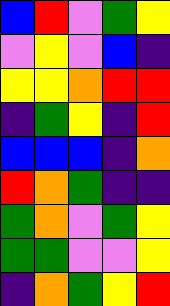[["blue", "red", "violet", "green", "yellow"], ["violet", "yellow", "violet", "blue", "indigo"], ["yellow", "yellow", "orange", "red", "red"], ["indigo", "green", "yellow", "indigo", "red"], ["blue", "blue", "blue", "indigo", "orange"], ["red", "orange", "green", "indigo", "indigo"], ["green", "orange", "violet", "green", "yellow"], ["green", "green", "violet", "violet", "yellow"], ["indigo", "orange", "green", "yellow", "red"]]